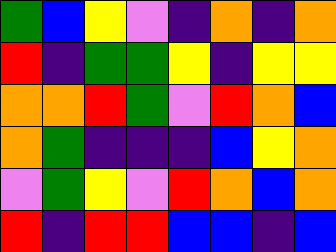[["green", "blue", "yellow", "violet", "indigo", "orange", "indigo", "orange"], ["red", "indigo", "green", "green", "yellow", "indigo", "yellow", "yellow"], ["orange", "orange", "red", "green", "violet", "red", "orange", "blue"], ["orange", "green", "indigo", "indigo", "indigo", "blue", "yellow", "orange"], ["violet", "green", "yellow", "violet", "red", "orange", "blue", "orange"], ["red", "indigo", "red", "red", "blue", "blue", "indigo", "blue"]]